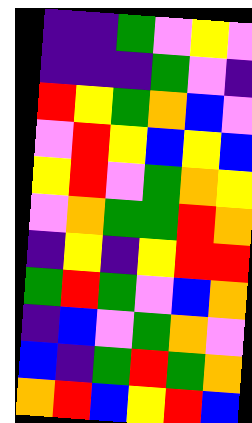[["indigo", "indigo", "green", "violet", "yellow", "violet"], ["indigo", "indigo", "indigo", "green", "violet", "indigo"], ["red", "yellow", "green", "orange", "blue", "violet"], ["violet", "red", "yellow", "blue", "yellow", "blue"], ["yellow", "red", "violet", "green", "orange", "yellow"], ["violet", "orange", "green", "green", "red", "orange"], ["indigo", "yellow", "indigo", "yellow", "red", "red"], ["green", "red", "green", "violet", "blue", "orange"], ["indigo", "blue", "violet", "green", "orange", "violet"], ["blue", "indigo", "green", "red", "green", "orange"], ["orange", "red", "blue", "yellow", "red", "blue"]]